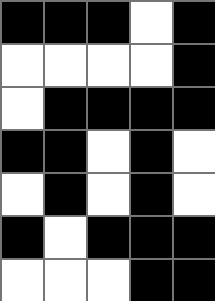[["black", "black", "black", "white", "black"], ["white", "white", "white", "white", "black"], ["white", "black", "black", "black", "black"], ["black", "black", "white", "black", "white"], ["white", "black", "white", "black", "white"], ["black", "white", "black", "black", "black"], ["white", "white", "white", "black", "black"]]